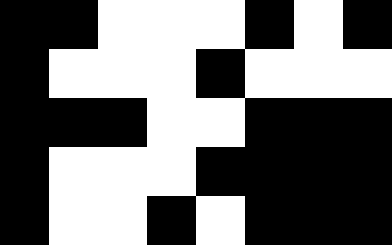[["black", "black", "white", "white", "white", "black", "white", "black"], ["black", "white", "white", "white", "black", "white", "white", "white"], ["black", "black", "black", "white", "white", "black", "black", "black"], ["black", "white", "white", "white", "black", "black", "black", "black"], ["black", "white", "white", "black", "white", "black", "black", "black"]]